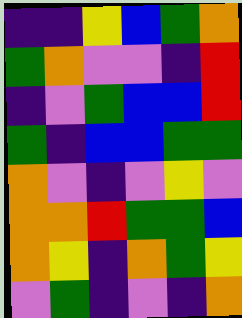[["indigo", "indigo", "yellow", "blue", "green", "orange"], ["green", "orange", "violet", "violet", "indigo", "red"], ["indigo", "violet", "green", "blue", "blue", "red"], ["green", "indigo", "blue", "blue", "green", "green"], ["orange", "violet", "indigo", "violet", "yellow", "violet"], ["orange", "orange", "red", "green", "green", "blue"], ["orange", "yellow", "indigo", "orange", "green", "yellow"], ["violet", "green", "indigo", "violet", "indigo", "orange"]]